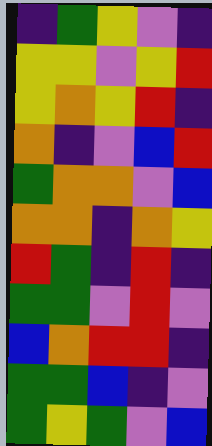[["indigo", "green", "yellow", "violet", "indigo"], ["yellow", "yellow", "violet", "yellow", "red"], ["yellow", "orange", "yellow", "red", "indigo"], ["orange", "indigo", "violet", "blue", "red"], ["green", "orange", "orange", "violet", "blue"], ["orange", "orange", "indigo", "orange", "yellow"], ["red", "green", "indigo", "red", "indigo"], ["green", "green", "violet", "red", "violet"], ["blue", "orange", "red", "red", "indigo"], ["green", "green", "blue", "indigo", "violet"], ["green", "yellow", "green", "violet", "blue"]]